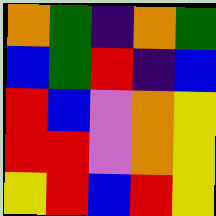[["orange", "green", "indigo", "orange", "green"], ["blue", "green", "red", "indigo", "blue"], ["red", "blue", "violet", "orange", "yellow"], ["red", "red", "violet", "orange", "yellow"], ["yellow", "red", "blue", "red", "yellow"]]